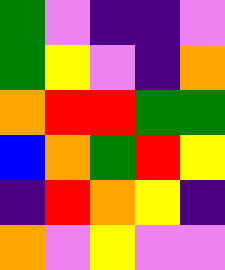[["green", "violet", "indigo", "indigo", "violet"], ["green", "yellow", "violet", "indigo", "orange"], ["orange", "red", "red", "green", "green"], ["blue", "orange", "green", "red", "yellow"], ["indigo", "red", "orange", "yellow", "indigo"], ["orange", "violet", "yellow", "violet", "violet"]]